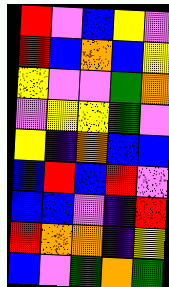[["red", "violet", "blue", "yellow", "violet"], ["red", "blue", "orange", "blue", "yellow"], ["yellow", "violet", "violet", "green", "orange"], ["violet", "yellow", "yellow", "green", "violet"], ["yellow", "indigo", "orange", "blue", "blue"], ["blue", "red", "blue", "red", "violet"], ["blue", "blue", "violet", "indigo", "red"], ["red", "orange", "orange", "indigo", "yellow"], ["blue", "violet", "green", "orange", "green"]]